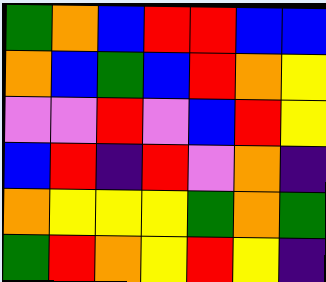[["green", "orange", "blue", "red", "red", "blue", "blue"], ["orange", "blue", "green", "blue", "red", "orange", "yellow"], ["violet", "violet", "red", "violet", "blue", "red", "yellow"], ["blue", "red", "indigo", "red", "violet", "orange", "indigo"], ["orange", "yellow", "yellow", "yellow", "green", "orange", "green"], ["green", "red", "orange", "yellow", "red", "yellow", "indigo"]]